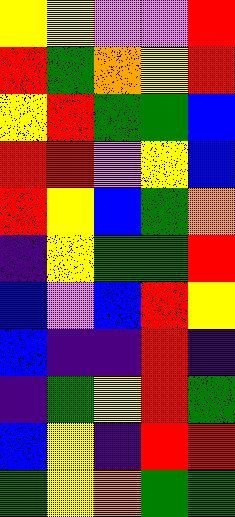[["yellow", "yellow", "violet", "violet", "red"], ["red", "green", "orange", "yellow", "red"], ["yellow", "red", "green", "green", "blue"], ["red", "red", "violet", "yellow", "blue"], ["red", "yellow", "blue", "green", "orange"], ["indigo", "yellow", "green", "green", "red"], ["blue", "violet", "blue", "red", "yellow"], ["blue", "indigo", "indigo", "red", "indigo"], ["indigo", "green", "yellow", "red", "green"], ["blue", "yellow", "indigo", "red", "red"], ["green", "yellow", "orange", "green", "green"]]